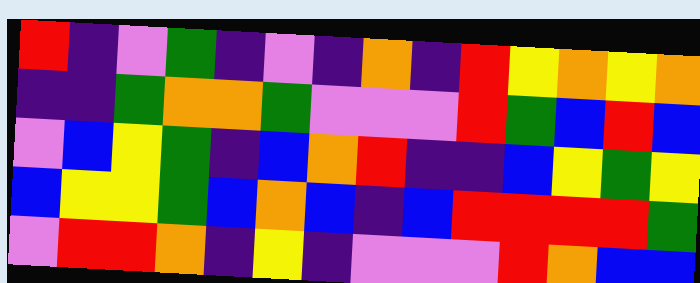[["red", "indigo", "violet", "green", "indigo", "violet", "indigo", "orange", "indigo", "red", "yellow", "orange", "yellow", "orange"], ["indigo", "indigo", "green", "orange", "orange", "green", "violet", "violet", "violet", "red", "green", "blue", "red", "blue"], ["violet", "blue", "yellow", "green", "indigo", "blue", "orange", "red", "indigo", "indigo", "blue", "yellow", "green", "yellow"], ["blue", "yellow", "yellow", "green", "blue", "orange", "blue", "indigo", "blue", "red", "red", "red", "red", "green"], ["violet", "red", "red", "orange", "indigo", "yellow", "indigo", "violet", "violet", "violet", "red", "orange", "blue", "blue"]]